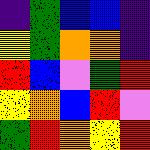[["indigo", "green", "blue", "blue", "indigo"], ["yellow", "green", "orange", "orange", "indigo"], ["red", "blue", "violet", "green", "red"], ["yellow", "orange", "blue", "red", "violet"], ["green", "red", "orange", "yellow", "red"]]